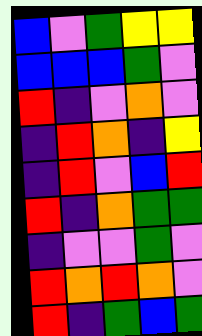[["blue", "violet", "green", "yellow", "yellow"], ["blue", "blue", "blue", "green", "violet"], ["red", "indigo", "violet", "orange", "violet"], ["indigo", "red", "orange", "indigo", "yellow"], ["indigo", "red", "violet", "blue", "red"], ["red", "indigo", "orange", "green", "green"], ["indigo", "violet", "violet", "green", "violet"], ["red", "orange", "red", "orange", "violet"], ["red", "indigo", "green", "blue", "green"]]